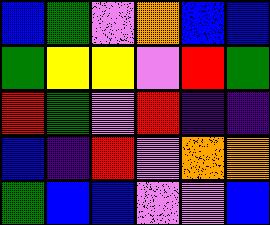[["blue", "green", "violet", "orange", "blue", "blue"], ["green", "yellow", "yellow", "violet", "red", "green"], ["red", "green", "violet", "red", "indigo", "indigo"], ["blue", "indigo", "red", "violet", "orange", "orange"], ["green", "blue", "blue", "violet", "violet", "blue"]]